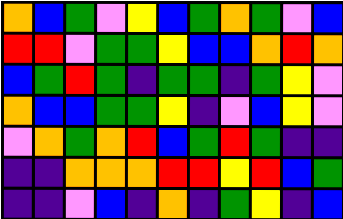[["orange", "blue", "green", "violet", "yellow", "blue", "green", "orange", "green", "violet", "blue"], ["red", "red", "violet", "green", "green", "yellow", "blue", "blue", "orange", "red", "orange"], ["blue", "green", "red", "green", "indigo", "green", "green", "indigo", "green", "yellow", "violet"], ["orange", "blue", "blue", "green", "green", "yellow", "indigo", "violet", "blue", "yellow", "violet"], ["violet", "orange", "green", "orange", "red", "blue", "green", "red", "green", "indigo", "indigo"], ["indigo", "indigo", "orange", "orange", "orange", "red", "red", "yellow", "red", "blue", "green"], ["indigo", "indigo", "violet", "blue", "indigo", "orange", "indigo", "green", "yellow", "indigo", "blue"]]